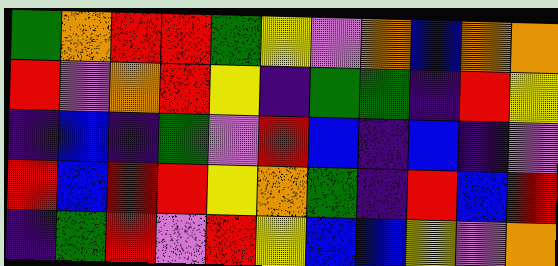[["green", "orange", "red", "red", "green", "yellow", "violet", "orange", "blue", "orange", "orange"], ["red", "violet", "orange", "red", "yellow", "indigo", "green", "green", "indigo", "red", "yellow"], ["indigo", "blue", "indigo", "green", "violet", "red", "blue", "indigo", "blue", "indigo", "violet"], ["red", "blue", "red", "red", "yellow", "orange", "green", "indigo", "red", "blue", "red"], ["indigo", "green", "red", "violet", "red", "yellow", "blue", "blue", "yellow", "violet", "orange"]]